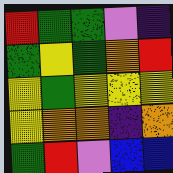[["red", "green", "green", "violet", "indigo"], ["green", "yellow", "green", "orange", "red"], ["yellow", "green", "yellow", "yellow", "yellow"], ["yellow", "orange", "orange", "indigo", "orange"], ["green", "red", "violet", "blue", "blue"]]